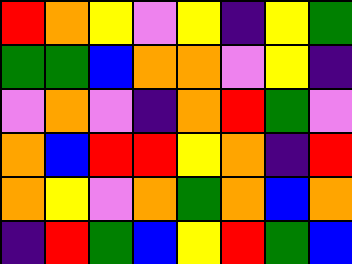[["red", "orange", "yellow", "violet", "yellow", "indigo", "yellow", "green"], ["green", "green", "blue", "orange", "orange", "violet", "yellow", "indigo"], ["violet", "orange", "violet", "indigo", "orange", "red", "green", "violet"], ["orange", "blue", "red", "red", "yellow", "orange", "indigo", "red"], ["orange", "yellow", "violet", "orange", "green", "orange", "blue", "orange"], ["indigo", "red", "green", "blue", "yellow", "red", "green", "blue"]]